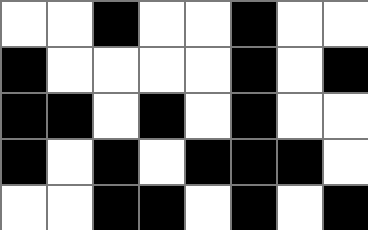[["white", "white", "black", "white", "white", "black", "white", "white"], ["black", "white", "white", "white", "white", "black", "white", "black"], ["black", "black", "white", "black", "white", "black", "white", "white"], ["black", "white", "black", "white", "black", "black", "black", "white"], ["white", "white", "black", "black", "white", "black", "white", "black"]]